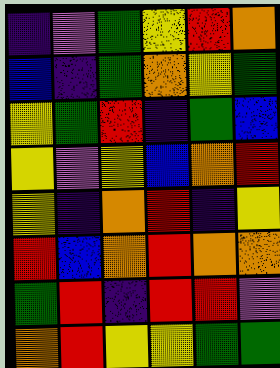[["indigo", "violet", "green", "yellow", "red", "orange"], ["blue", "indigo", "green", "orange", "yellow", "green"], ["yellow", "green", "red", "indigo", "green", "blue"], ["yellow", "violet", "yellow", "blue", "orange", "red"], ["yellow", "indigo", "orange", "red", "indigo", "yellow"], ["red", "blue", "orange", "red", "orange", "orange"], ["green", "red", "indigo", "red", "red", "violet"], ["orange", "red", "yellow", "yellow", "green", "green"]]